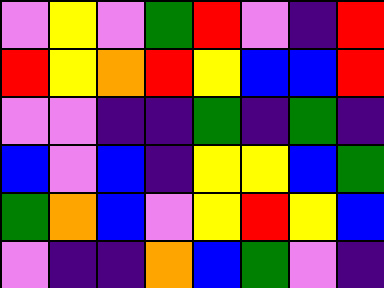[["violet", "yellow", "violet", "green", "red", "violet", "indigo", "red"], ["red", "yellow", "orange", "red", "yellow", "blue", "blue", "red"], ["violet", "violet", "indigo", "indigo", "green", "indigo", "green", "indigo"], ["blue", "violet", "blue", "indigo", "yellow", "yellow", "blue", "green"], ["green", "orange", "blue", "violet", "yellow", "red", "yellow", "blue"], ["violet", "indigo", "indigo", "orange", "blue", "green", "violet", "indigo"]]